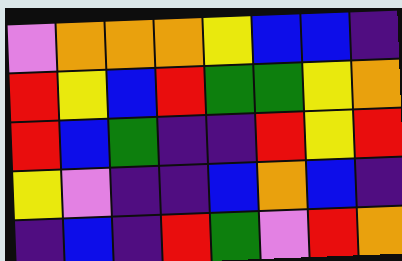[["violet", "orange", "orange", "orange", "yellow", "blue", "blue", "indigo"], ["red", "yellow", "blue", "red", "green", "green", "yellow", "orange"], ["red", "blue", "green", "indigo", "indigo", "red", "yellow", "red"], ["yellow", "violet", "indigo", "indigo", "blue", "orange", "blue", "indigo"], ["indigo", "blue", "indigo", "red", "green", "violet", "red", "orange"]]